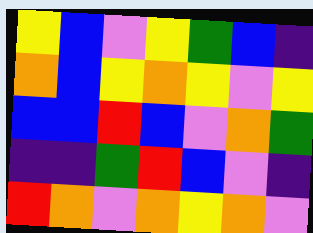[["yellow", "blue", "violet", "yellow", "green", "blue", "indigo"], ["orange", "blue", "yellow", "orange", "yellow", "violet", "yellow"], ["blue", "blue", "red", "blue", "violet", "orange", "green"], ["indigo", "indigo", "green", "red", "blue", "violet", "indigo"], ["red", "orange", "violet", "orange", "yellow", "orange", "violet"]]